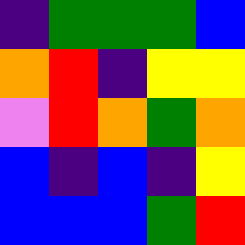[["indigo", "green", "green", "green", "blue"], ["orange", "red", "indigo", "yellow", "yellow"], ["violet", "red", "orange", "green", "orange"], ["blue", "indigo", "blue", "indigo", "yellow"], ["blue", "blue", "blue", "green", "red"]]